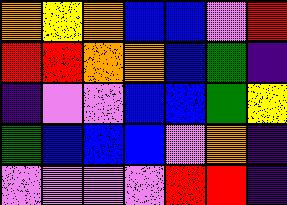[["orange", "yellow", "orange", "blue", "blue", "violet", "red"], ["red", "red", "orange", "orange", "blue", "green", "indigo"], ["indigo", "violet", "violet", "blue", "blue", "green", "yellow"], ["green", "blue", "blue", "blue", "violet", "orange", "indigo"], ["violet", "violet", "violet", "violet", "red", "red", "indigo"]]